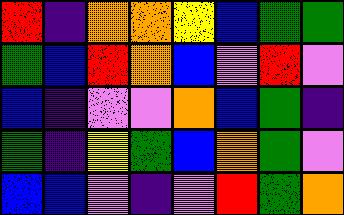[["red", "indigo", "orange", "orange", "yellow", "blue", "green", "green"], ["green", "blue", "red", "orange", "blue", "violet", "red", "violet"], ["blue", "indigo", "violet", "violet", "orange", "blue", "green", "indigo"], ["green", "indigo", "yellow", "green", "blue", "orange", "green", "violet"], ["blue", "blue", "violet", "indigo", "violet", "red", "green", "orange"]]